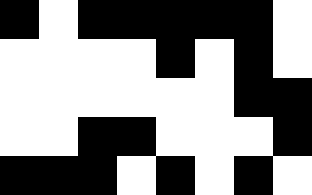[["black", "white", "black", "black", "black", "black", "black", "white"], ["white", "white", "white", "white", "black", "white", "black", "white"], ["white", "white", "white", "white", "white", "white", "black", "black"], ["white", "white", "black", "black", "white", "white", "white", "black"], ["black", "black", "black", "white", "black", "white", "black", "white"]]